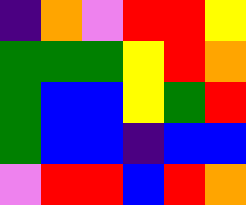[["indigo", "orange", "violet", "red", "red", "yellow"], ["green", "green", "green", "yellow", "red", "orange"], ["green", "blue", "blue", "yellow", "green", "red"], ["green", "blue", "blue", "indigo", "blue", "blue"], ["violet", "red", "red", "blue", "red", "orange"]]